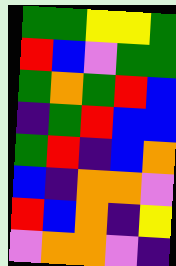[["green", "green", "yellow", "yellow", "green"], ["red", "blue", "violet", "green", "green"], ["green", "orange", "green", "red", "blue"], ["indigo", "green", "red", "blue", "blue"], ["green", "red", "indigo", "blue", "orange"], ["blue", "indigo", "orange", "orange", "violet"], ["red", "blue", "orange", "indigo", "yellow"], ["violet", "orange", "orange", "violet", "indigo"]]